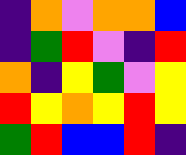[["indigo", "orange", "violet", "orange", "orange", "blue"], ["indigo", "green", "red", "violet", "indigo", "red"], ["orange", "indigo", "yellow", "green", "violet", "yellow"], ["red", "yellow", "orange", "yellow", "red", "yellow"], ["green", "red", "blue", "blue", "red", "indigo"]]